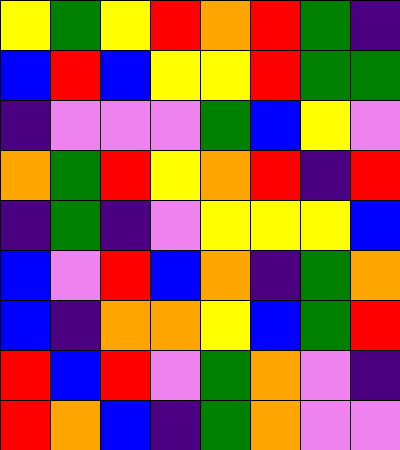[["yellow", "green", "yellow", "red", "orange", "red", "green", "indigo"], ["blue", "red", "blue", "yellow", "yellow", "red", "green", "green"], ["indigo", "violet", "violet", "violet", "green", "blue", "yellow", "violet"], ["orange", "green", "red", "yellow", "orange", "red", "indigo", "red"], ["indigo", "green", "indigo", "violet", "yellow", "yellow", "yellow", "blue"], ["blue", "violet", "red", "blue", "orange", "indigo", "green", "orange"], ["blue", "indigo", "orange", "orange", "yellow", "blue", "green", "red"], ["red", "blue", "red", "violet", "green", "orange", "violet", "indigo"], ["red", "orange", "blue", "indigo", "green", "orange", "violet", "violet"]]